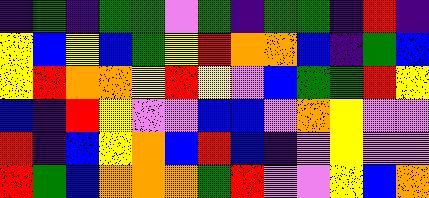[["indigo", "green", "indigo", "green", "green", "violet", "green", "indigo", "green", "green", "indigo", "red", "indigo"], ["yellow", "blue", "yellow", "blue", "green", "yellow", "red", "orange", "orange", "blue", "indigo", "green", "blue"], ["yellow", "red", "orange", "orange", "yellow", "red", "yellow", "violet", "blue", "green", "green", "red", "yellow"], ["blue", "indigo", "red", "yellow", "violet", "violet", "blue", "blue", "violet", "orange", "yellow", "violet", "violet"], ["red", "indigo", "blue", "yellow", "orange", "blue", "red", "blue", "indigo", "violet", "yellow", "violet", "violet"], ["red", "green", "blue", "orange", "orange", "orange", "green", "red", "violet", "violet", "yellow", "blue", "orange"]]